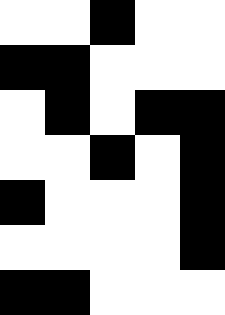[["white", "white", "black", "white", "white"], ["black", "black", "white", "white", "white"], ["white", "black", "white", "black", "black"], ["white", "white", "black", "white", "black"], ["black", "white", "white", "white", "black"], ["white", "white", "white", "white", "black"], ["black", "black", "white", "white", "white"]]